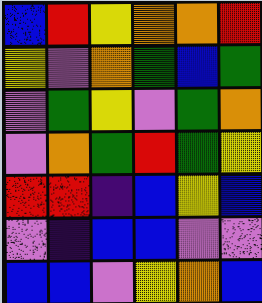[["blue", "red", "yellow", "orange", "orange", "red"], ["yellow", "violet", "orange", "green", "blue", "green"], ["violet", "green", "yellow", "violet", "green", "orange"], ["violet", "orange", "green", "red", "green", "yellow"], ["red", "red", "indigo", "blue", "yellow", "blue"], ["violet", "indigo", "blue", "blue", "violet", "violet"], ["blue", "blue", "violet", "yellow", "orange", "blue"]]